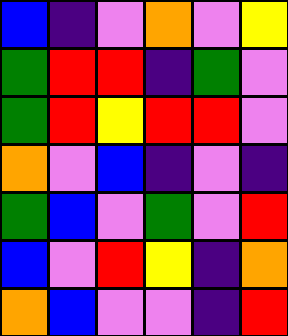[["blue", "indigo", "violet", "orange", "violet", "yellow"], ["green", "red", "red", "indigo", "green", "violet"], ["green", "red", "yellow", "red", "red", "violet"], ["orange", "violet", "blue", "indigo", "violet", "indigo"], ["green", "blue", "violet", "green", "violet", "red"], ["blue", "violet", "red", "yellow", "indigo", "orange"], ["orange", "blue", "violet", "violet", "indigo", "red"]]